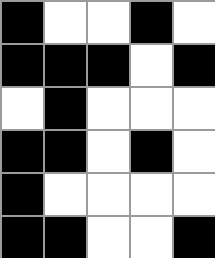[["black", "white", "white", "black", "white"], ["black", "black", "black", "white", "black"], ["white", "black", "white", "white", "white"], ["black", "black", "white", "black", "white"], ["black", "white", "white", "white", "white"], ["black", "black", "white", "white", "black"]]